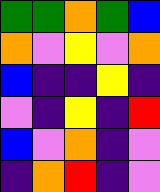[["green", "green", "orange", "green", "blue"], ["orange", "violet", "yellow", "violet", "orange"], ["blue", "indigo", "indigo", "yellow", "indigo"], ["violet", "indigo", "yellow", "indigo", "red"], ["blue", "violet", "orange", "indigo", "violet"], ["indigo", "orange", "red", "indigo", "violet"]]